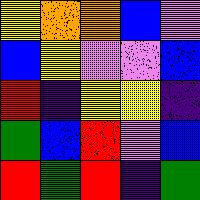[["yellow", "orange", "orange", "blue", "violet"], ["blue", "yellow", "violet", "violet", "blue"], ["red", "indigo", "yellow", "yellow", "indigo"], ["green", "blue", "red", "violet", "blue"], ["red", "green", "red", "indigo", "green"]]